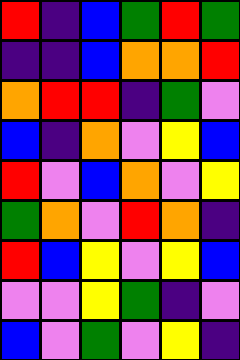[["red", "indigo", "blue", "green", "red", "green"], ["indigo", "indigo", "blue", "orange", "orange", "red"], ["orange", "red", "red", "indigo", "green", "violet"], ["blue", "indigo", "orange", "violet", "yellow", "blue"], ["red", "violet", "blue", "orange", "violet", "yellow"], ["green", "orange", "violet", "red", "orange", "indigo"], ["red", "blue", "yellow", "violet", "yellow", "blue"], ["violet", "violet", "yellow", "green", "indigo", "violet"], ["blue", "violet", "green", "violet", "yellow", "indigo"]]